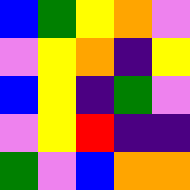[["blue", "green", "yellow", "orange", "violet"], ["violet", "yellow", "orange", "indigo", "yellow"], ["blue", "yellow", "indigo", "green", "violet"], ["violet", "yellow", "red", "indigo", "indigo"], ["green", "violet", "blue", "orange", "orange"]]